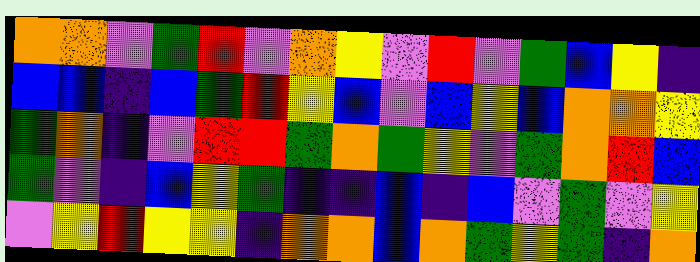[["orange", "orange", "violet", "green", "red", "violet", "orange", "yellow", "violet", "red", "violet", "green", "blue", "yellow", "indigo"], ["blue", "blue", "indigo", "blue", "green", "red", "yellow", "blue", "violet", "blue", "yellow", "blue", "orange", "orange", "yellow"], ["green", "orange", "indigo", "violet", "red", "red", "green", "orange", "green", "yellow", "violet", "green", "orange", "red", "blue"], ["green", "violet", "indigo", "blue", "yellow", "green", "indigo", "indigo", "blue", "indigo", "blue", "violet", "green", "violet", "yellow"], ["violet", "yellow", "red", "yellow", "yellow", "indigo", "orange", "orange", "blue", "orange", "green", "yellow", "green", "indigo", "orange"]]